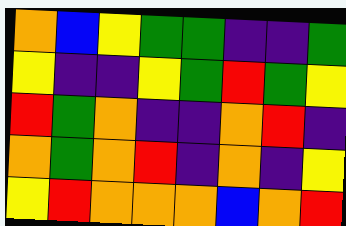[["orange", "blue", "yellow", "green", "green", "indigo", "indigo", "green"], ["yellow", "indigo", "indigo", "yellow", "green", "red", "green", "yellow"], ["red", "green", "orange", "indigo", "indigo", "orange", "red", "indigo"], ["orange", "green", "orange", "red", "indigo", "orange", "indigo", "yellow"], ["yellow", "red", "orange", "orange", "orange", "blue", "orange", "red"]]